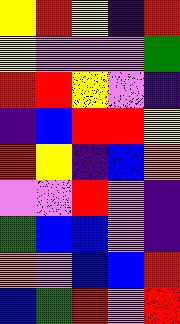[["yellow", "red", "yellow", "indigo", "red"], ["yellow", "violet", "violet", "violet", "green"], ["red", "red", "yellow", "violet", "indigo"], ["indigo", "blue", "red", "red", "yellow"], ["red", "yellow", "indigo", "blue", "orange"], ["violet", "violet", "red", "violet", "indigo"], ["green", "blue", "blue", "violet", "indigo"], ["orange", "violet", "blue", "blue", "red"], ["blue", "green", "red", "violet", "red"]]